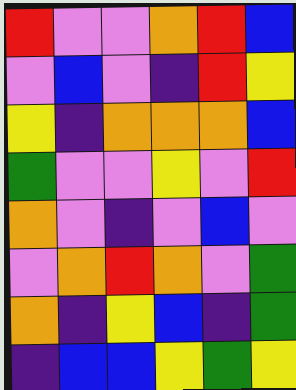[["red", "violet", "violet", "orange", "red", "blue"], ["violet", "blue", "violet", "indigo", "red", "yellow"], ["yellow", "indigo", "orange", "orange", "orange", "blue"], ["green", "violet", "violet", "yellow", "violet", "red"], ["orange", "violet", "indigo", "violet", "blue", "violet"], ["violet", "orange", "red", "orange", "violet", "green"], ["orange", "indigo", "yellow", "blue", "indigo", "green"], ["indigo", "blue", "blue", "yellow", "green", "yellow"]]